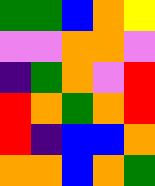[["green", "green", "blue", "orange", "yellow"], ["violet", "violet", "orange", "orange", "violet"], ["indigo", "green", "orange", "violet", "red"], ["red", "orange", "green", "orange", "red"], ["red", "indigo", "blue", "blue", "orange"], ["orange", "orange", "blue", "orange", "green"]]